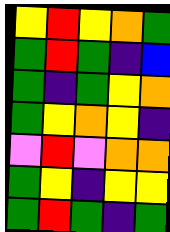[["yellow", "red", "yellow", "orange", "green"], ["green", "red", "green", "indigo", "blue"], ["green", "indigo", "green", "yellow", "orange"], ["green", "yellow", "orange", "yellow", "indigo"], ["violet", "red", "violet", "orange", "orange"], ["green", "yellow", "indigo", "yellow", "yellow"], ["green", "red", "green", "indigo", "green"]]